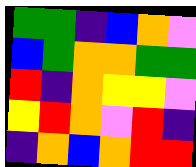[["green", "green", "indigo", "blue", "orange", "violet"], ["blue", "green", "orange", "orange", "green", "green"], ["red", "indigo", "orange", "yellow", "yellow", "violet"], ["yellow", "red", "orange", "violet", "red", "indigo"], ["indigo", "orange", "blue", "orange", "red", "red"]]